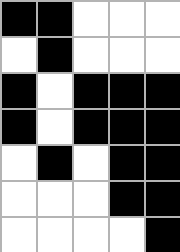[["black", "black", "white", "white", "white"], ["white", "black", "white", "white", "white"], ["black", "white", "black", "black", "black"], ["black", "white", "black", "black", "black"], ["white", "black", "white", "black", "black"], ["white", "white", "white", "black", "black"], ["white", "white", "white", "white", "black"]]